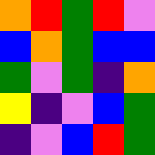[["orange", "red", "green", "red", "violet"], ["blue", "orange", "green", "blue", "blue"], ["green", "violet", "green", "indigo", "orange"], ["yellow", "indigo", "violet", "blue", "green"], ["indigo", "violet", "blue", "red", "green"]]